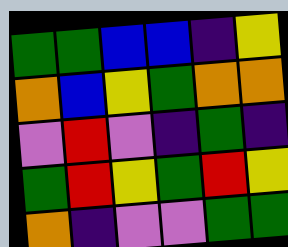[["green", "green", "blue", "blue", "indigo", "yellow"], ["orange", "blue", "yellow", "green", "orange", "orange"], ["violet", "red", "violet", "indigo", "green", "indigo"], ["green", "red", "yellow", "green", "red", "yellow"], ["orange", "indigo", "violet", "violet", "green", "green"]]